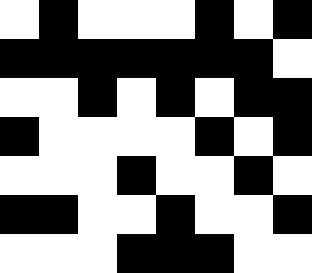[["white", "black", "white", "white", "white", "black", "white", "black"], ["black", "black", "black", "black", "black", "black", "black", "white"], ["white", "white", "black", "white", "black", "white", "black", "black"], ["black", "white", "white", "white", "white", "black", "white", "black"], ["white", "white", "white", "black", "white", "white", "black", "white"], ["black", "black", "white", "white", "black", "white", "white", "black"], ["white", "white", "white", "black", "black", "black", "white", "white"]]